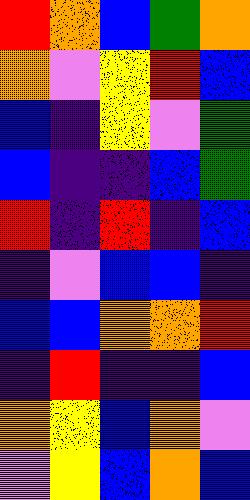[["red", "orange", "blue", "green", "orange"], ["orange", "violet", "yellow", "red", "blue"], ["blue", "indigo", "yellow", "violet", "green"], ["blue", "indigo", "indigo", "blue", "green"], ["red", "indigo", "red", "indigo", "blue"], ["indigo", "violet", "blue", "blue", "indigo"], ["blue", "blue", "orange", "orange", "red"], ["indigo", "red", "indigo", "indigo", "blue"], ["orange", "yellow", "blue", "orange", "violet"], ["violet", "yellow", "blue", "orange", "blue"]]